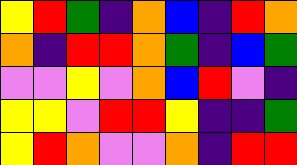[["yellow", "red", "green", "indigo", "orange", "blue", "indigo", "red", "orange"], ["orange", "indigo", "red", "red", "orange", "green", "indigo", "blue", "green"], ["violet", "violet", "yellow", "violet", "orange", "blue", "red", "violet", "indigo"], ["yellow", "yellow", "violet", "red", "red", "yellow", "indigo", "indigo", "green"], ["yellow", "red", "orange", "violet", "violet", "orange", "indigo", "red", "red"]]